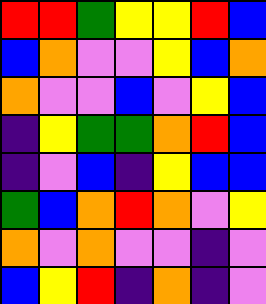[["red", "red", "green", "yellow", "yellow", "red", "blue"], ["blue", "orange", "violet", "violet", "yellow", "blue", "orange"], ["orange", "violet", "violet", "blue", "violet", "yellow", "blue"], ["indigo", "yellow", "green", "green", "orange", "red", "blue"], ["indigo", "violet", "blue", "indigo", "yellow", "blue", "blue"], ["green", "blue", "orange", "red", "orange", "violet", "yellow"], ["orange", "violet", "orange", "violet", "violet", "indigo", "violet"], ["blue", "yellow", "red", "indigo", "orange", "indigo", "violet"]]